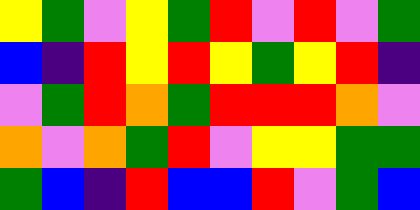[["yellow", "green", "violet", "yellow", "green", "red", "violet", "red", "violet", "green"], ["blue", "indigo", "red", "yellow", "red", "yellow", "green", "yellow", "red", "indigo"], ["violet", "green", "red", "orange", "green", "red", "red", "red", "orange", "violet"], ["orange", "violet", "orange", "green", "red", "violet", "yellow", "yellow", "green", "green"], ["green", "blue", "indigo", "red", "blue", "blue", "red", "violet", "green", "blue"]]